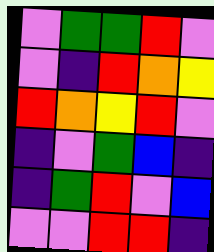[["violet", "green", "green", "red", "violet"], ["violet", "indigo", "red", "orange", "yellow"], ["red", "orange", "yellow", "red", "violet"], ["indigo", "violet", "green", "blue", "indigo"], ["indigo", "green", "red", "violet", "blue"], ["violet", "violet", "red", "red", "indigo"]]